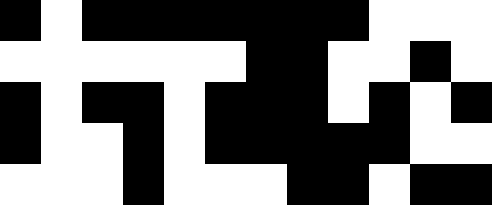[["black", "white", "black", "black", "black", "black", "black", "black", "black", "white", "white", "white"], ["white", "white", "white", "white", "white", "white", "black", "black", "white", "white", "black", "white"], ["black", "white", "black", "black", "white", "black", "black", "black", "white", "black", "white", "black"], ["black", "white", "white", "black", "white", "black", "black", "black", "black", "black", "white", "white"], ["white", "white", "white", "black", "white", "white", "white", "black", "black", "white", "black", "black"]]